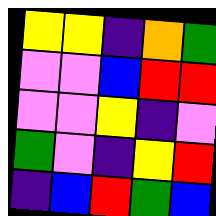[["yellow", "yellow", "indigo", "orange", "green"], ["violet", "violet", "blue", "red", "red"], ["violet", "violet", "yellow", "indigo", "violet"], ["green", "violet", "indigo", "yellow", "red"], ["indigo", "blue", "red", "green", "blue"]]